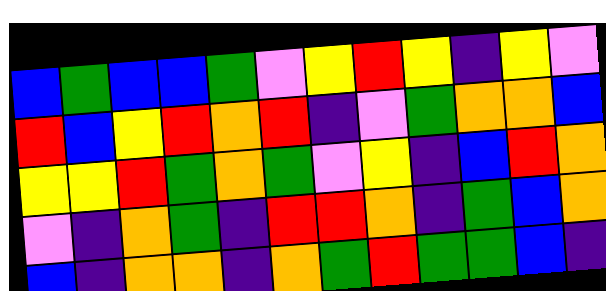[["blue", "green", "blue", "blue", "green", "violet", "yellow", "red", "yellow", "indigo", "yellow", "violet"], ["red", "blue", "yellow", "red", "orange", "red", "indigo", "violet", "green", "orange", "orange", "blue"], ["yellow", "yellow", "red", "green", "orange", "green", "violet", "yellow", "indigo", "blue", "red", "orange"], ["violet", "indigo", "orange", "green", "indigo", "red", "red", "orange", "indigo", "green", "blue", "orange"], ["blue", "indigo", "orange", "orange", "indigo", "orange", "green", "red", "green", "green", "blue", "indigo"]]